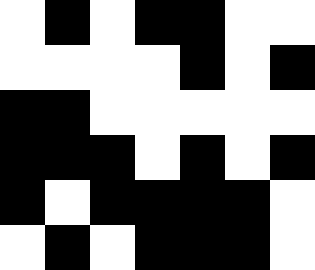[["white", "black", "white", "black", "black", "white", "white"], ["white", "white", "white", "white", "black", "white", "black"], ["black", "black", "white", "white", "white", "white", "white"], ["black", "black", "black", "white", "black", "white", "black"], ["black", "white", "black", "black", "black", "black", "white"], ["white", "black", "white", "black", "black", "black", "white"]]